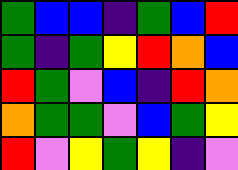[["green", "blue", "blue", "indigo", "green", "blue", "red"], ["green", "indigo", "green", "yellow", "red", "orange", "blue"], ["red", "green", "violet", "blue", "indigo", "red", "orange"], ["orange", "green", "green", "violet", "blue", "green", "yellow"], ["red", "violet", "yellow", "green", "yellow", "indigo", "violet"]]